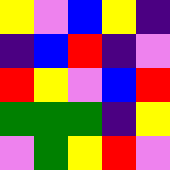[["yellow", "violet", "blue", "yellow", "indigo"], ["indigo", "blue", "red", "indigo", "violet"], ["red", "yellow", "violet", "blue", "red"], ["green", "green", "green", "indigo", "yellow"], ["violet", "green", "yellow", "red", "violet"]]